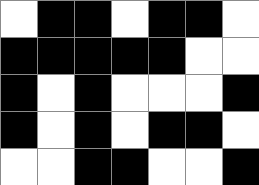[["white", "black", "black", "white", "black", "black", "white"], ["black", "black", "black", "black", "black", "white", "white"], ["black", "white", "black", "white", "white", "white", "black"], ["black", "white", "black", "white", "black", "black", "white"], ["white", "white", "black", "black", "white", "white", "black"]]